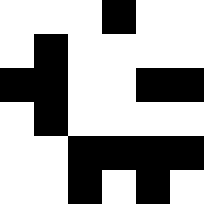[["white", "white", "white", "black", "white", "white"], ["white", "black", "white", "white", "white", "white"], ["black", "black", "white", "white", "black", "black"], ["white", "black", "white", "white", "white", "white"], ["white", "white", "black", "black", "black", "black"], ["white", "white", "black", "white", "black", "white"]]